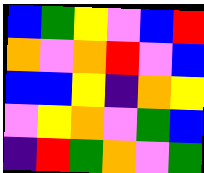[["blue", "green", "yellow", "violet", "blue", "red"], ["orange", "violet", "orange", "red", "violet", "blue"], ["blue", "blue", "yellow", "indigo", "orange", "yellow"], ["violet", "yellow", "orange", "violet", "green", "blue"], ["indigo", "red", "green", "orange", "violet", "green"]]